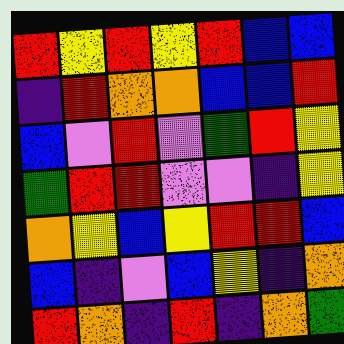[["red", "yellow", "red", "yellow", "red", "blue", "blue"], ["indigo", "red", "orange", "orange", "blue", "blue", "red"], ["blue", "violet", "red", "violet", "green", "red", "yellow"], ["green", "red", "red", "violet", "violet", "indigo", "yellow"], ["orange", "yellow", "blue", "yellow", "red", "red", "blue"], ["blue", "indigo", "violet", "blue", "yellow", "indigo", "orange"], ["red", "orange", "indigo", "red", "indigo", "orange", "green"]]